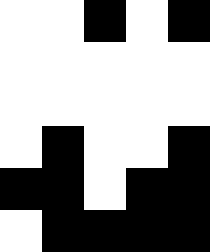[["white", "white", "black", "white", "black"], ["white", "white", "white", "white", "white"], ["white", "white", "white", "white", "white"], ["white", "black", "white", "white", "black"], ["black", "black", "white", "black", "black"], ["white", "black", "black", "black", "black"]]